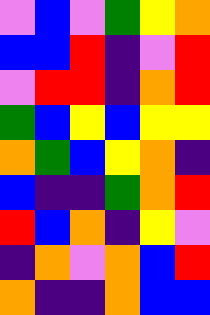[["violet", "blue", "violet", "green", "yellow", "orange"], ["blue", "blue", "red", "indigo", "violet", "red"], ["violet", "red", "red", "indigo", "orange", "red"], ["green", "blue", "yellow", "blue", "yellow", "yellow"], ["orange", "green", "blue", "yellow", "orange", "indigo"], ["blue", "indigo", "indigo", "green", "orange", "red"], ["red", "blue", "orange", "indigo", "yellow", "violet"], ["indigo", "orange", "violet", "orange", "blue", "red"], ["orange", "indigo", "indigo", "orange", "blue", "blue"]]